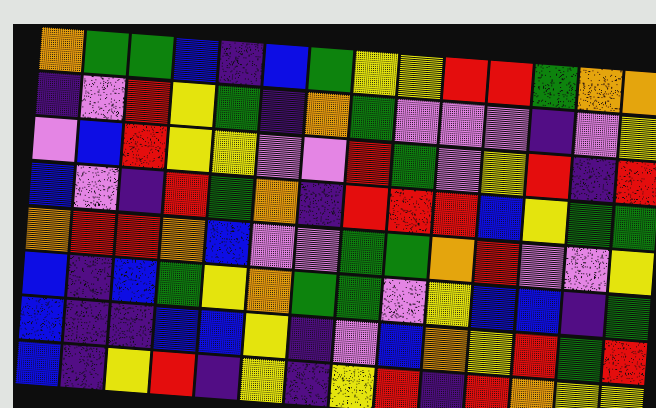[["orange", "green", "green", "blue", "indigo", "blue", "green", "yellow", "yellow", "red", "red", "green", "orange", "orange"], ["indigo", "violet", "red", "yellow", "green", "indigo", "orange", "green", "violet", "violet", "violet", "indigo", "violet", "yellow"], ["violet", "blue", "red", "yellow", "yellow", "violet", "violet", "red", "green", "violet", "yellow", "red", "indigo", "red"], ["blue", "violet", "indigo", "red", "green", "orange", "indigo", "red", "red", "red", "blue", "yellow", "green", "green"], ["orange", "red", "red", "orange", "blue", "violet", "violet", "green", "green", "orange", "red", "violet", "violet", "yellow"], ["blue", "indigo", "blue", "green", "yellow", "orange", "green", "green", "violet", "yellow", "blue", "blue", "indigo", "green"], ["blue", "indigo", "indigo", "blue", "blue", "yellow", "indigo", "violet", "blue", "orange", "yellow", "red", "green", "red"], ["blue", "indigo", "yellow", "red", "indigo", "yellow", "indigo", "yellow", "red", "indigo", "red", "orange", "yellow", "yellow"]]